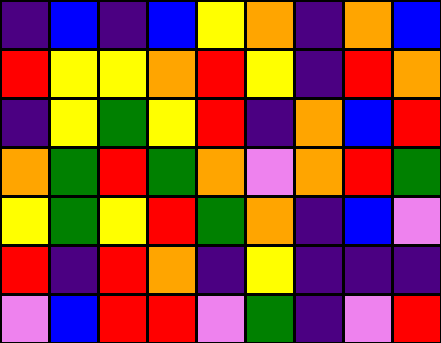[["indigo", "blue", "indigo", "blue", "yellow", "orange", "indigo", "orange", "blue"], ["red", "yellow", "yellow", "orange", "red", "yellow", "indigo", "red", "orange"], ["indigo", "yellow", "green", "yellow", "red", "indigo", "orange", "blue", "red"], ["orange", "green", "red", "green", "orange", "violet", "orange", "red", "green"], ["yellow", "green", "yellow", "red", "green", "orange", "indigo", "blue", "violet"], ["red", "indigo", "red", "orange", "indigo", "yellow", "indigo", "indigo", "indigo"], ["violet", "blue", "red", "red", "violet", "green", "indigo", "violet", "red"]]